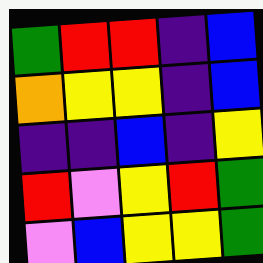[["green", "red", "red", "indigo", "blue"], ["orange", "yellow", "yellow", "indigo", "blue"], ["indigo", "indigo", "blue", "indigo", "yellow"], ["red", "violet", "yellow", "red", "green"], ["violet", "blue", "yellow", "yellow", "green"]]